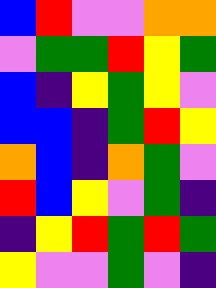[["blue", "red", "violet", "violet", "orange", "orange"], ["violet", "green", "green", "red", "yellow", "green"], ["blue", "indigo", "yellow", "green", "yellow", "violet"], ["blue", "blue", "indigo", "green", "red", "yellow"], ["orange", "blue", "indigo", "orange", "green", "violet"], ["red", "blue", "yellow", "violet", "green", "indigo"], ["indigo", "yellow", "red", "green", "red", "green"], ["yellow", "violet", "violet", "green", "violet", "indigo"]]